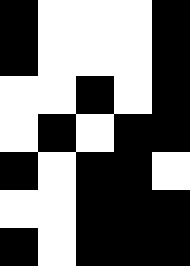[["black", "white", "white", "white", "black"], ["black", "white", "white", "white", "black"], ["white", "white", "black", "white", "black"], ["white", "black", "white", "black", "black"], ["black", "white", "black", "black", "white"], ["white", "white", "black", "black", "black"], ["black", "white", "black", "black", "black"]]